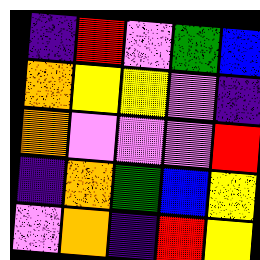[["indigo", "red", "violet", "green", "blue"], ["orange", "yellow", "yellow", "violet", "indigo"], ["orange", "violet", "violet", "violet", "red"], ["indigo", "orange", "green", "blue", "yellow"], ["violet", "orange", "indigo", "red", "yellow"]]